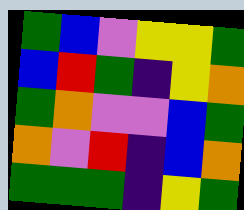[["green", "blue", "violet", "yellow", "yellow", "green"], ["blue", "red", "green", "indigo", "yellow", "orange"], ["green", "orange", "violet", "violet", "blue", "green"], ["orange", "violet", "red", "indigo", "blue", "orange"], ["green", "green", "green", "indigo", "yellow", "green"]]